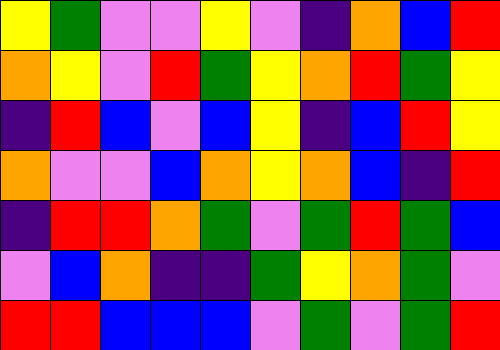[["yellow", "green", "violet", "violet", "yellow", "violet", "indigo", "orange", "blue", "red"], ["orange", "yellow", "violet", "red", "green", "yellow", "orange", "red", "green", "yellow"], ["indigo", "red", "blue", "violet", "blue", "yellow", "indigo", "blue", "red", "yellow"], ["orange", "violet", "violet", "blue", "orange", "yellow", "orange", "blue", "indigo", "red"], ["indigo", "red", "red", "orange", "green", "violet", "green", "red", "green", "blue"], ["violet", "blue", "orange", "indigo", "indigo", "green", "yellow", "orange", "green", "violet"], ["red", "red", "blue", "blue", "blue", "violet", "green", "violet", "green", "red"]]